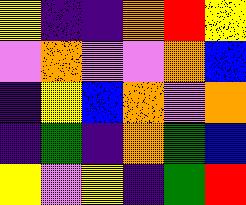[["yellow", "indigo", "indigo", "orange", "red", "yellow"], ["violet", "orange", "violet", "violet", "orange", "blue"], ["indigo", "yellow", "blue", "orange", "violet", "orange"], ["indigo", "green", "indigo", "orange", "green", "blue"], ["yellow", "violet", "yellow", "indigo", "green", "red"]]